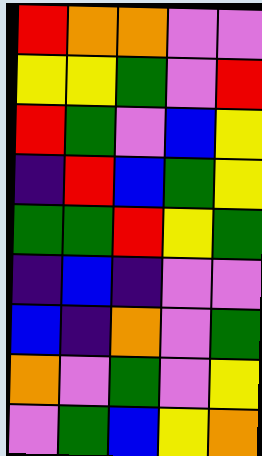[["red", "orange", "orange", "violet", "violet"], ["yellow", "yellow", "green", "violet", "red"], ["red", "green", "violet", "blue", "yellow"], ["indigo", "red", "blue", "green", "yellow"], ["green", "green", "red", "yellow", "green"], ["indigo", "blue", "indigo", "violet", "violet"], ["blue", "indigo", "orange", "violet", "green"], ["orange", "violet", "green", "violet", "yellow"], ["violet", "green", "blue", "yellow", "orange"]]